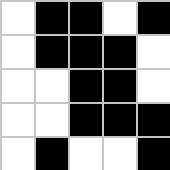[["white", "black", "black", "white", "black"], ["white", "black", "black", "black", "white"], ["white", "white", "black", "black", "white"], ["white", "white", "black", "black", "black"], ["white", "black", "white", "white", "black"]]